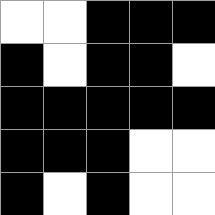[["white", "white", "black", "black", "black"], ["black", "white", "black", "black", "white"], ["black", "black", "black", "black", "black"], ["black", "black", "black", "white", "white"], ["black", "white", "black", "white", "white"]]